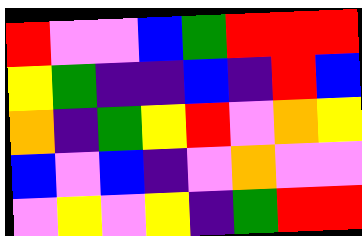[["red", "violet", "violet", "blue", "green", "red", "red", "red"], ["yellow", "green", "indigo", "indigo", "blue", "indigo", "red", "blue"], ["orange", "indigo", "green", "yellow", "red", "violet", "orange", "yellow"], ["blue", "violet", "blue", "indigo", "violet", "orange", "violet", "violet"], ["violet", "yellow", "violet", "yellow", "indigo", "green", "red", "red"]]